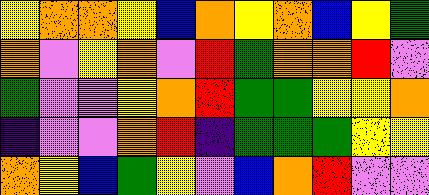[["yellow", "orange", "orange", "yellow", "blue", "orange", "yellow", "orange", "blue", "yellow", "green"], ["orange", "violet", "yellow", "orange", "violet", "red", "green", "orange", "orange", "red", "violet"], ["green", "violet", "violet", "yellow", "orange", "red", "green", "green", "yellow", "yellow", "orange"], ["indigo", "violet", "violet", "orange", "red", "indigo", "green", "green", "green", "yellow", "yellow"], ["orange", "yellow", "blue", "green", "yellow", "violet", "blue", "orange", "red", "violet", "violet"]]